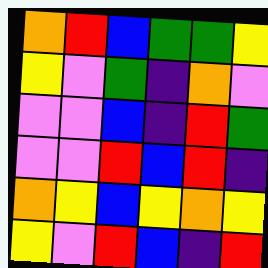[["orange", "red", "blue", "green", "green", "yellow"], ["yellow", "violet", "green", "indigo", "orange", "violet"], ["violet", "violet", "blue", "indigo", "red", "green"], ["violet", "violet", "red", "blue", "red", "indigo"], ["orange", "yellow", "blue", "yellow", "orange", "yellow"], ["yellow", "violet", "red", "blue", "indigo", "red"]]